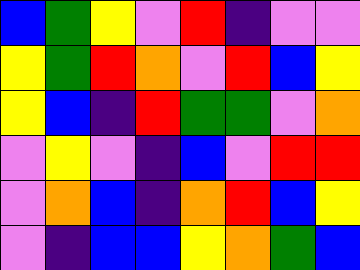[["blue", "green", "yellow", "violet", "red", "indigo", "violet", "violet"], ["yellow", "green", "red", "orange", "violet", "red", "blue", "yellow"], ["yellow", "blue", "indigo", "red", "green", "green", "violet", "orange"], ["violet", "yellow", "violet", "indigo", "blue", "violet", "red", "red"], ["violet", "orange", "blue", "indigo", "orange", "red", "blue", "yellow"], ["violet", "indigo", "blue", "blue", "yellow", "orange", "green", "blue"]]